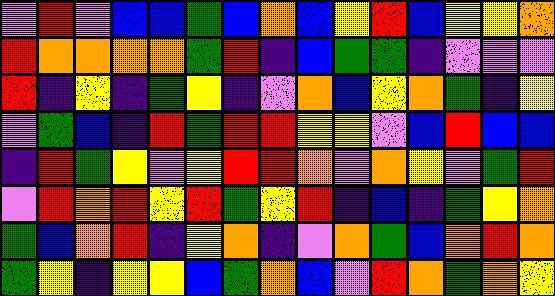[["violet", "red", "violet", "blue", "blue", "green", "blue", "orange", "blue", "yellow", "red", "blue", "yellow", "yellow", "orange"], ["red", "orange", "orange", "orange", "orange", "green", "red", "indigo", "blue", "green", "green", "indigo", "violet", "violet", "violet"], ["red", "indigo", "yellow", "indigo", "green", "yellow", "indigo", "violet", "orange", "blue", "yellow", "orange", "green", "indigo", "yellow"], ["violet", "green", "blue", "indigo", "red", "green", "red", "red", "yellow", "yellow", "violet", "blue", "red", "blue", "blue"], ["indigo", "red", "green", "yellow", "violet", "yellow", "red", "red", "orange", "violet", "orange", "yellow", "violet", "green", "red"], ["violet", "red", "orange", "red", "yellow", "red", "green", "yellow", "red", "indigo", "blue", "indigo", "green", "yellow", "orange"], ["green", "blue", "orange", "red", "indigo", "yellow", "orange", "indigo", "violet", "orange", "green", "blue", "orange", "red", "orange"], ["green", "yellow", "indigo", "yellow", "yellow", "blue", "green", "orange", "blue", "violet", "red", "orange", "green", "orange", "yellow"]]